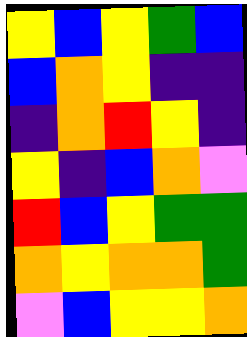[["yellow", "blue", "yellow", "green", "blue"], ["blue", "orange", "yellow", "indigo", "indigo"], ["indigo", "orange", "red", "yellow", "indigo"], ["yellow", "indigo", "blue", "orange", "violet"], ["red", "blue", "yellow", "green", "green"], ["orange", "yellow", "orange", "orange", "green"], ["violet", "blue", "yellow", "yellow", "orange"]]